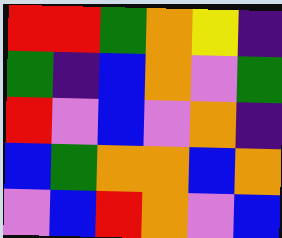[["red", "red", "green", "orange", "yellow", "indigo"], ["green", "indigo", "blue", "orange", "violet", "green"], ["red", "violet", "blue", "violet", "orange", "indigo"], ["blue", "green", "orange", "orange", "blue", "orange"], ["violet", "blue", "red", "orange", "violet", "blue"]]